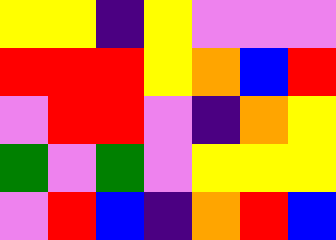[["yellow", "yellow", "indigo", "yellow", "violet", "violet", "violet"], ["red", "red", "red", "yellow", "orange", "blue", "red"], ["violet", "red", "red", "violet", "indigo", "orange", "yellow"], ["green", "violet", "green", "violet", "yellow", "yellow", "yellow"], ["violet", "red", "blue", "indigo", "orange", "red", "blue"]]